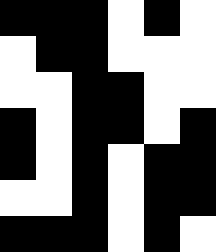[["black", "black", "black", "white", "black", "white"], ["white", "black", "black", "white", "white", "white"], ["white", "white", "black", "black", "white", "white"], ["black", "white", "black", "black", "white", "black"], ["black", "white", "black", "white", "black", "black"], ["white", "white", "black", "white", "black", "black"], ["black", "black", "black", "white", "black", "white"]]